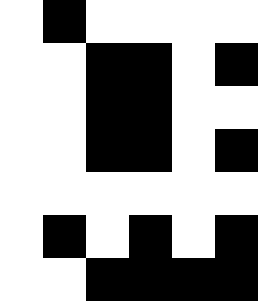[["white", "black", "white", "white", "white", "white"], ["white", "white", "black", "black", "white", "black"], ["white", "white", "black", "black", "white", "white"], ["white", "white", "black", "black", "white", "black"], ["white", "white", "white", "white", "white", "white"], ["white", "black", "white", "black", "white", "black"], ["white", "white", "black", "black", "black", "black"]]